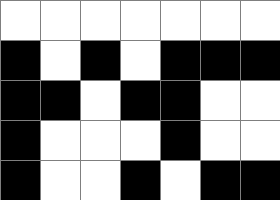[["white", "white", "white", "white", "white", "white", "white"], ["black", "white", "black", "white", "black", "black", "black"], ["black", "black", "white", "black", "black", "white", "white"], ["black", "white", "white", "white", "black", "white", "white"], ["black", "white", "white", "black", "white", "black", "black"]]